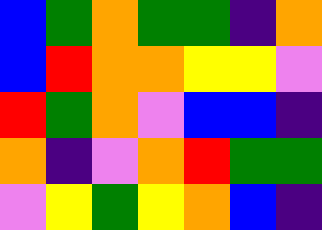[["blue", "green", "orange", "green", "green", "indigo", "orange"], ["blue", "red", "orange", "orange", "yellow", "yellow", "violet"], ["red", "green", "orange", "violet", "blue", "blue", "indigo"], ["orange", "indigo", "violet", "orange", "red", "green", "green"], ["violet", "yellow", "green", "yellow", "orange", "blue", "indigo"]]